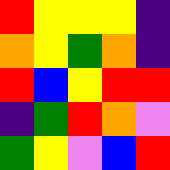[["red", "yellow", "yellow", "yellow", "indigo"], ["orange", "yellow", "green", "orange", "indigo"], ["red", "blue", "yellow", "red", "red"], ["indigo", "green", "red", "orange", "violet"], ["green", "yellow", "violet", "blue", "red"]]